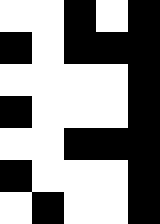[["white", "white", "black", "white", "black"], ["black", "white", "black", "black", "black"], ["white", "white", "white", "white", "black"], ["black", "white", "white", "white", "black"], ["white", "white", "black", "black", "black"], ["black", "white", "white", "white", "black"], ["white", "black", "white", "white", "black"]]